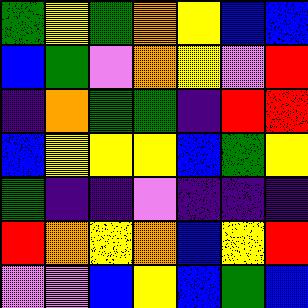[["green", "yellow", "green", "orange", "yellow", "blue", "blue"], ["blue", "green", "violet", "orange", "yellow", "violet", "red"], ["indigo", "orange", "green", "green", "indigo", "red", "red"], ["blue", "yellow", "yellow", "yellow", "blue", "green", "yellow"], ["green", "indigo", "indigo", "violet", "indigo", "indigo", "indigo"], ["red", "orange", "yellow", "orange", "blue", "yellow", "red"], ["violet", "violet", "blue", "yellow", "blue", "green", "blue"]]